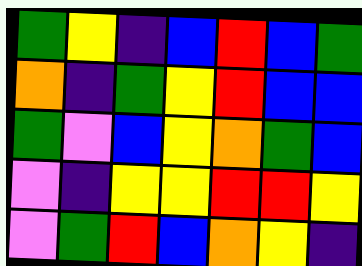[["green", "yellow", "indigo", "blue", "red", "blue", "green"], ["orange", "indigo", "green", "yellow", "red", "blue", "blue"], ["green", "violet", "blue", "yellow", "orange", "green", "blue"], ["violet", "indigo", "yellow", "yellow", "red", "red", "yellow"], ["violet", "green", "red", "blue", "orange", "yellow", "indigo"]]